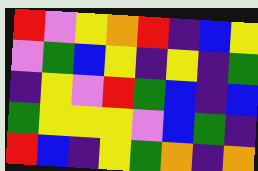[["red", "violet", "yellow", "orange", "red", "indigo", "blue", "yellow"], ["violet", "green", "blue", "yellow", "indigo", "yellow", "indigo", "green"], ["indigo", "yellow", "violet", "red", "green", "blue", "indigo", "blue"], ["green", "yellow", "yellow", "yellow", "violet", "blue", "green", "indigo"], ["red", "blue", "indigo", "yellow", "green", "orange", "indigo", "orange"]]